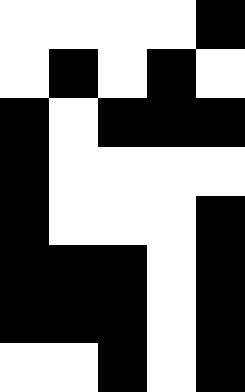[["white", "white", "white", "white", "black"], ["white", "black", "white", "black", "white"], ["black", "white", "black", "black", "black"], ["black", "white", "white", "white", "white"], ["black", "white", "white", "white", "black"], ["black", "black", "black", "white", "black"], ["black", "black", "black", "white", "black"], ["white", "white", "black", "white", "black"]]